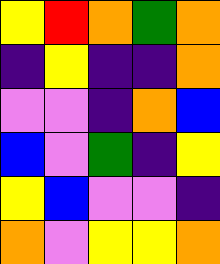[["yellow", "red", "orange", "green", "orange"], ["indigo", "yellow", "indigo", "indigo", "orange"], ["violet", "violet", "indigo", "orange", "blue"], ["blue", "violet", "green", "indigo", "yellow"], ["yellow", "blue", "violet", "violet", "indigo"], ["orange", "violet", "yellow", "yellow", "orange"]]